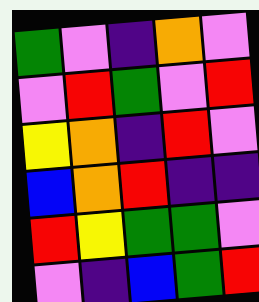[["green", "violet", "indigo", "orange", "violet"], ["violet", "red", "green", "violet", "red"], ["yellow", "orange", "indigo", "red", "violet"], ["blue", "orange", "red", "indigo", "indigo"], ["red", "yellow", "green", "green", "violet"], ["violet", "indigo", "blue", "green", "red"]]